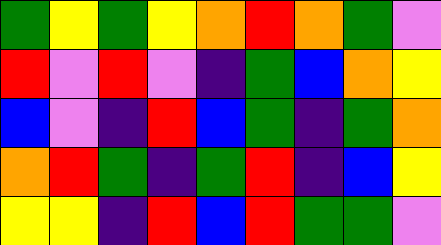[["green", "yellow", "green", "yellow", "orange", "red", "orange", "green", "violet"], ["red", "violet", "red", "violet", "indigo", "green", "blue", "orange", "yellow"], ["blue", "violet", "indigo", "red", "blue", "green", "indigo", "green", "orange"], ["orange", "red", "green", "indigo", "green", "red", "indigo", "blue", "yellow"], ["yellow", "yellow", "indigo", "red", "blue", "red", "green", "green", "violet"]]